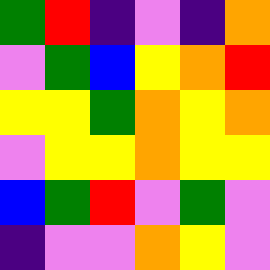[["green", "red", "indigo", "violet", "indigo", "orange"], ["violet", "green", "blue", "yellow", "orange", "red"], ["yellow", "yellow", "green", "orange", "yellow", "orange"], ["violet", "yellow", "yellow", "orange", "yellow", "yellow"], ["blue", "green", "red", "violet", "green", "violet"], ["indigo", "violet", "violet", "orange", "yellow", "violet"]]